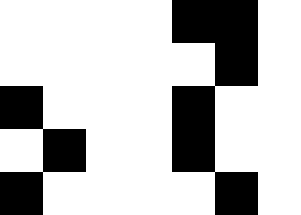[["white", "white", "white", "white", "black", "black", "white"], ["white", "white", "white", "white", "white", "black", "white"], ["black", "white", "white", "white", "black", "white", "white"], ["white", "black", "white", "white", "black", "white", "white"], ["black", "white", "white", "white", "white", "black", "white"]]